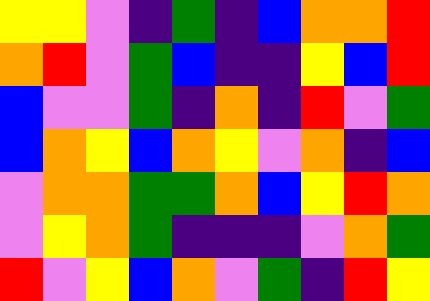[["yellow", "yellow", "violet", "indigo", "green", "indigo", "blue", "orange", "orange", "red"], ["orange", "red", "violet", "green", "blue", "indigo", "indigo", "yellow", "blue", "red"], ["blue", "violet", "violet", "green", "indigo", "orange", "indigo", "red", "violet", "green"], ["blue", "orange", "yellow", "blue", "orange", "yellow", "violet", "orange", "indigo", "blue"], ["violet", "orange", "orange", "green", "green", "orange", "blue", "yellow", "red", "orange"], ["violet", "yellow", "orange", "green", "indigo", "indigo", "indigo", "violet", "orange", "green"], ["red", "violet", "yellow", "blue", "orange", "violet", "green", "indigo", "red", "yellow"]]